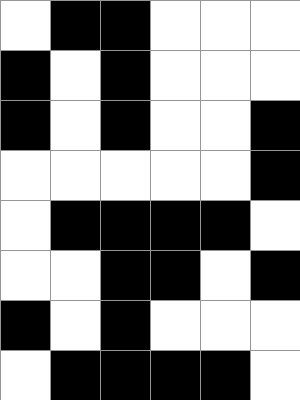[["white", "black", "black", "white", "white", "white"], ["black", "white", "black", "white", "white", "white"], ["black", "white", "black", "white", "white", "black"], ["white", "white", "white", "white", "white", "black"], ["white", "black", "black", "black", "black", "white"], ["white", "white", "black", "black", "white", "black"], ["black", "white", "black", "white", "white", "white"], ["white", "black", "black", "black", "black", "white"]]